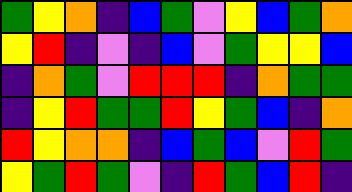[["green", "yellow", "orange", "indigo", "blue", "green", "violet", "yellow", "blue", "green", "orange"], ["yellow", "red", "indigo", "violet", "indigo", "blue", "violet", "green", "yellow", "yellow", "blue"], ["indigo", "orange", "green", "violet", "red", "red", "red", "indigo", "orange", "green", "green"], ["indigo", "yellow", "red", "green", "green", "red", "yellow", "green", "blue", "indigo", "orange"], ["red", "yellow", "orange", "orange", "indigo", "blue", "green", "blue", "violet", "red", "green"], ["yellow", "green", "red", "green", "violet", "indigo", "red", "green", "blue", "red", "indigo"]]